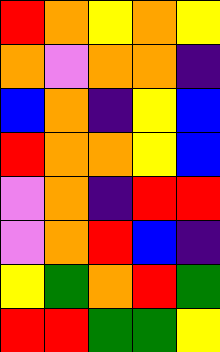[["red", "orange", "yellow", "orange", "yellow"], ["orange", "violet", "orange", "orange", "indigo"], ["blue", "orange", "indigo", "yellow", "blue"], ["red", "orange", "orange", "yellow", "blue"], ["violet", "orange", "indigo", "red", "red"], ["violet", "orange", "red", "blue", "indigo"], ["yellow", "green", "orange", "red", "green"], ["red", "red", "green", "green", "yellow"]]